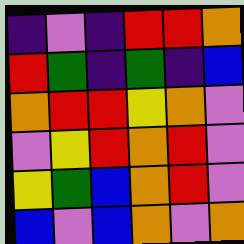[["indigo", "violet", "indigo", "red", "red", "orange"], ["red", "green", "indigo", "green", "indigo", "blue"], ["orange", "red", "red", "yellow", "orange", "violet"], ["violet", "yellow", "red", "orange", "red", "violet"], ["yellow", "green", "blue", "orange", "red", "violet"], ["blue", "violet", "blue", "orange", "violet", "orange"]]